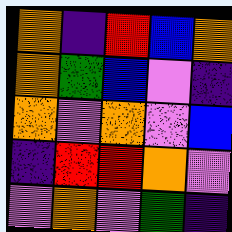[["orange", "indigo", "red", "blue", "orange"], ["orange", "green", "blue", "violet", "indigo"], ["orange", "violet", "orange", "violet", "blue"], ["indigo", "red", "red", "orange", "violet"], ["violet", "orange", "violet", "green", "indigo"]]